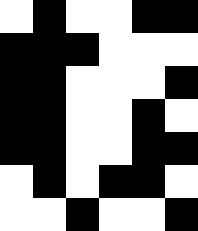[["white", "black", "white", "white", "black", "black"], ["black", "black", "black", "white", "white", "white"], ["black", "black", "white", "white", "white", "black"], ["black", "black", "white", "white", "black", "white"], ["black", "black", "white", "white", "black", "black"], ["white", "black", "white", "black", "black", "white"], ["white", "white", "black", "white", "white", "black"]]